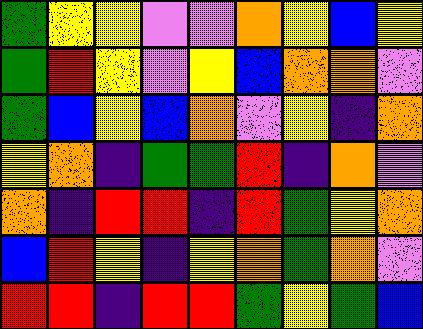[["green", "yellow", "yellow", "violet", "violet", "orange", "yellow", "blue", "yellow"], ["green", "red", "yellow", "violet", "yellow", "blue", "orange", "orange", "violet"], ["green", "blue", "yellow", "blue", "orange", "violet", "yellow", "indigo", "orange"], ["yellow", "orange", "indigo", "green", "green", "red", "indigo", "orange", "violet"], ["orange", "indigo", "red", "red", "indigo", "red", "green", "yellow", "orange"], ["blue", "red", "yellow", "indigo", "yellow", "orange", "green", "orange", "violet"], ["red", "red", "indigo", "red", "red", "green", "yellow", "green", "blue"]]